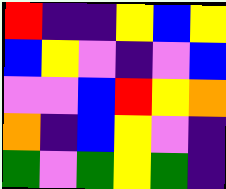[["red", "indigo", "indigo", "yellow", "blue", "yellow"], ["blue", "yellow", "violet", "indigo", "violet", "blue"], ["violet", "violet", "blue", "red", "yellow", "orange"], ["orange", "indigo", "blue", "yellow", "violet", "indigo"], ["green", "violet", "green", "yellow", "green", "indigo"]]